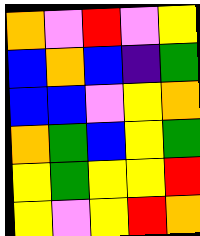[["orange", "violet", "red", "violet", "yellow"], ["blue", "orange", "blue", "indigo", "green"], ["blue", "blue", "violet", "yellow", "orange"], ["orange", "green", "blue", "yellow", "green"], ["yellow", "green", "yellow", "yellow", "red"], ["yellow", "violet", "yellow", "red", "orange"]]